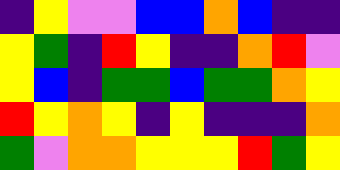[["indigo", "yellow", "violet", "violet", "blue", "blue", "orange", "blue", "indigo", "indigo"], ["yellow", "green", "indigo", "red", "yellow", "indigo", "indigo", "orange", "red", "violet"], ["yellow", "blue", "indigo", "green", "green", "blue", "green", "green", "orange", "yellow"], ["red", "yellow", "orange", "yellow", "indigo", "yellow", "indigo", "indigo", "indigo", "orange"], ["green", "violet", "orange", "orange", "yellow", "yellow", "yellow", "red", "green", "yellow"]]